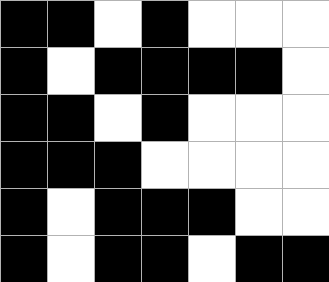[["black", "black", "white", "black", "white", "white", "white"], ["black", "white", "black", "black", "black", "black", "white"], ["black", "black", "white", "black", "white", "white", "white"], ["black", "black", "black", "white", "white", "white", "white"], ["black", "white", "black", "black", "black", "white", "white"], ["black", "white", "black", "black", "white", "black", "black"]]